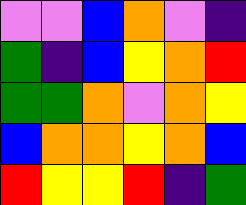[["violet", "violet", "blue", "orange", "violet", "indigo"], ["green", "indigo", "blue", "yellow", "orange", "red"], ["green", "green", "orange", "violet", "orange", "yellow"], ["blue", "orange", "orange", "yellow", "orange", "blue"], ["red", "yellow", "yellow", "red", "indigo", "green"]]